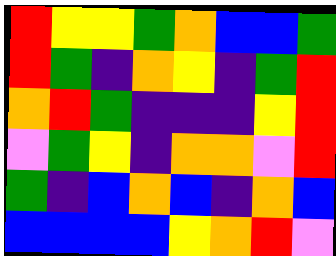[["red", "yellow", "yellow", "green", "orange", "blue", "blue", "green"], ["red", "green", "indigo", "orange", "yellow", "indigo", "green", "red"], ["orange", "red", "green", "indigo", "indigo", "indigo", "yellow", "red"], ["violet", "green", "yellow", "indigo", "orange", "orange", "violet", "red"], ["green", "indigo", "blue", "orange", "blue", "indigo", "orange", "blue"], ["blue", "blue", "blue", "blue", "yellow", "orange", "red", "violet"]]